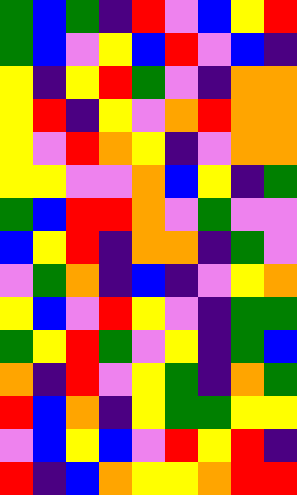[["green", "blue", "green", "indigo", "red", "violet", "blue", "yellow", "red"], ["green", "blue", "violet", "yellow", "blue", "red", "violet", "blue", "indigo"], ["yellow", "indigo", "yellow", "red", "green", "violet", "indigo", "orange", "orange"], ["yellow", "red", "indigo", "yellow", "violet", "orange", "red", "orange", "orange"], ["yellow", "violet", "red", "orange", "yellow", "indigo", "violet", "orange", "orange"], ["yellow", "yellow", "violet", "violet", "orange", "blue", "yellow", "indigo", "green"], ["green", "blue", "red", "red", "orange", "violet", "green", "violet", "violet"], ["blue", "yellow", "red", "indigo", "orange", "orange", "indigo", "green", "violet"], ["violet", "green", "orange", "indigo", "blue", "indigo", "violet", "yellow", "orange"], ["yellow", "blue", "violet", "red", "yellow", "violet", "indigo", "green", "green"], ["green", "yellow", "red", "green", "violet", "yellow", "indigo", "green", "blue"], ["orange", "indigo", "red", "violet", "yellow", "green", "indigo", "orange", "green"], ["red", "blue", "orange", "indigo", "yellow", "green", "green", "yellow", "yellow"], ["violet", "blue", "yellow", "blue", "violet", "red", "yellow", "red", "indigo"], ["red", "indigo", "blue", "orange", "yellow", "yellow", "orange", "red", "red"]]